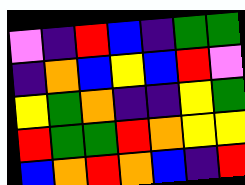[["violet", "indigo", "red", "blue", "indigo", "green", "green"], ["indigo", "orange", "blue", "yellow", "blue", "red", "violet"], ["yellow", "green", "orange", "indigo", "indigo", "yellow", "green"], ["red", "green", "green", "red", "orange", "yellow", "yellow"], ["blue", "orange", "red", "orange", "blue", "indigo", "red"]]